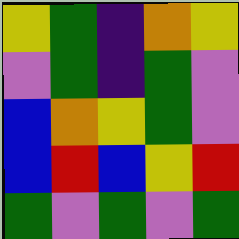[["yellow", "green", "indigo", "orange", "yellow"], ["violet", "green", "indigo", "green", "violet"], ["blue", "orange", "yellow", "green", "violet"], ["blue", "red", "blue", "yellow", "red"], ["green", "violet", "green", "violet", "green"]]